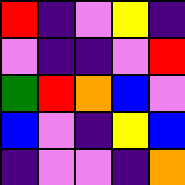[["red", "indigo", "violet", "yellow", "indigo"], ["violet", "indigo", "indigo", "violet", "red"], ["green", "red", "orange", "blue", "violet"], ["blue", "violet", "indigo", "yellow", "blue"], ["indigo", "violet", "violet", "indigo", "orange"]]